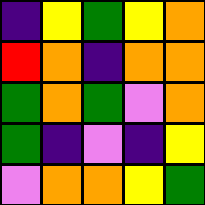[["indigo", "yellow", "green", "yellow", "orange"], ["red", "orange", "indigo", "orange", "orange"], ["green", "orange", "green", "violet", "orange"], ["green", "indigo", "violet", "indigo", "yellow"], ["violet", "orange", "orange", "yellow", "green"]]